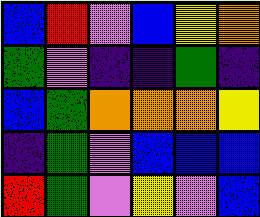[["blue", "red", "violet", "blue", "yellow", "orange"], ["green", "violet", "indigo", "indigo", "green", "indigo"], ["blue", "green", "orange", "orange", "orange", "yellow"], ["indigo", "green", "violet", "blue", "blue", "blue"], ["red", "green", "violet", "yellow", "violet", "blue"]]